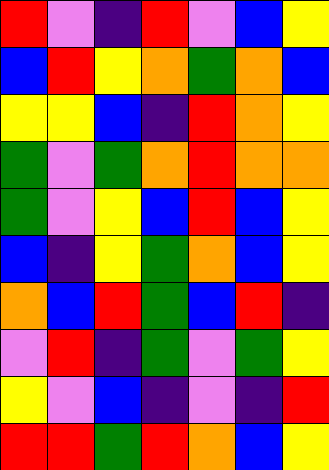[["red", "violet", "indigo", "red", "violet", "blue", "yellow"], ["blue", "red", "yellow", "orange", "green", "orange", "blue"], ["yellow", "yellow", "blue", "indigo", "red", "orange", "yellow"], ["green", "violet", "green", "orange", "red", "orange", "orange"], ["green", "violet", "yellow", "blue", "red", "blue", "yellow"], ["blue", "indigo", "yellow", "green", "orange", "blue", "yellow"], ["orange", "blue", "red", "green", "blue", "red", "indigo"], ["violet", "red", "indigo", "green", "violet", "green", "yellow"], ["yellow", "violet", "blue", "indigo", "violet", "indigo", "red"], ["red", "red", "green", "red", "orange", "blue", "yellow"]]